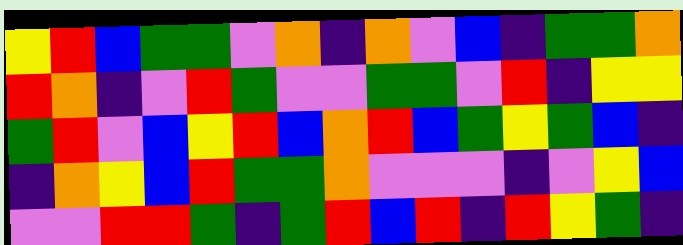[["yellow", "red", "blue", "green", "green", "violet", "orange", "indigo", "orange", "violet", "blue", "indigo", "green", "green", "orange"], ["red", "orange", "indigo", "violet", "red", "green", "violet", "violet", "green", "green", "violet", "red", "indigo", "yellow", "yellow"], ["green", "red", "violet", "blue", "yellow", "red", "blue", "orange", "red", "blue", "green", "yellow", "green", "blue", "indigo"], ["indigo", "orange", "yellow", "blue", "red", "green", "green", "orange", "violet", "violet", "violet", "indigo", "violet", "yellow", "blue"], ["violet", "violet", "red", "red", "green", "indigo", "green", "red", "blue", "red", "indigo", "red", "yellow", "green", "indigo"]]